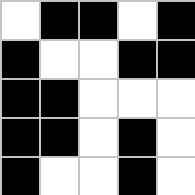[["white", "black", "black", "white", "black"], ["black", "white", "white", "black", "black"], ["black", "black", "white", "white", "white"], ["black", "black", "white", "black", "white"], ["black", "white", "white", "black", "white"]]